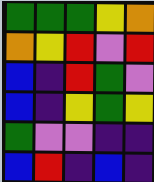[["green", "green", "green", "yellow", "orange"], ["orange", "yellow", "red", "violet", "red"], ["blue", "indigo", "red", "green", "violet"], ["blue", "indigo", "yellow", "green", "yellow"], ["green", "violet", "violet", "indigo", "indigo"], ["blue", "red", "indigo", "blue", "indigo"]]